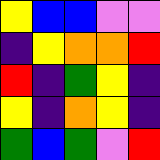[["yellow", "blue", "blue", "violet", "violet"], ["indigo", "yellow", "orange", "orange", "red"], ["red", "indigo", "green", "yellow", "indigo"], ["yellow", "indigo", "orange", "yellow", "indigo"], ["green", "blue", "green", "violet", "red"]]